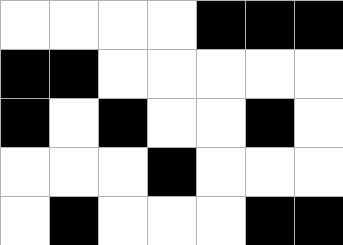[["white", "white", "white", "white", "black", "black", "black"], ["black", "black", "white", "white", "white", "white", "white"], ["black", "white", "black", "white", "white", "black", "white"], ["white", "white", "white", "black", "white", "white", "white"], ["white", "black", "white", "white", "white", "black", "black"]]